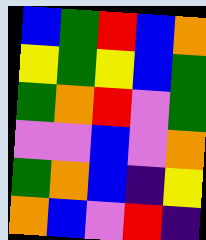[["blue", "green", "red", "blue", "orange"], ["yellow", "green", "yellow", "blue", "green"], ["green", "orange", "red", "violet", "green"], ["violet", "violet", "blue", "violet", "orange"], ["green", "orange", "blue", "indigo", "yellow"], ["orange", "blue", "violet", "red", "indigo"]]